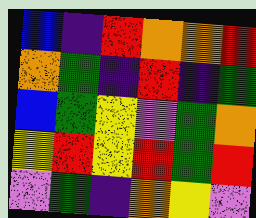[["blue", "indigo", "red", "orange", "orange", "red"], ["orange", "green", "indigo", "red", "indigo", "green"], ["blue", "green", "yellow", "violet", "green", "orange"], ["yellow", "red", "yellow", "red", "green", "red"], ["violet", "green", "indigo", "orange", "yellow", "violet"]]